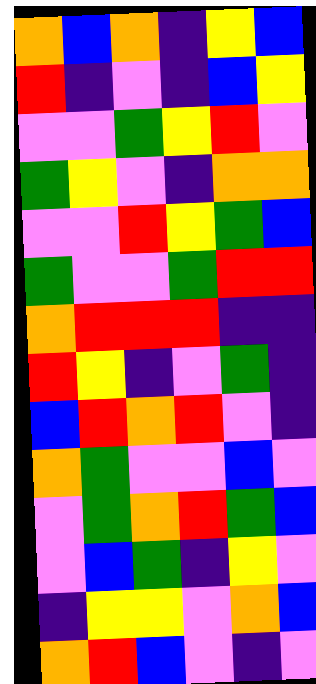[["orange", "blue", "orange", "indigo", "yellow", "blue"], ["red", "indigo", "violet", "indigo", "blue", "yellow"], ["violet", "violet", "green", "yellow", "red", "violet"], ["green", "yellow", "violet", "indigo", "orange", "orange"], ["violet", "violet", "red", "yellow", "green", "blue"], ["green", "violet", "violet", "green", "red", "red"], ["orange", "red", "red", "red", "indigo", "indigo"], ["red", "yellow", "indigo", "violet", "green", "indigo"], ["blue", "red", "orange", "red", "violet", "indigo"], ["orange", "green", "violet", "violet", "blue", "violet"], ["violet", "green", "orange", "red", "green", "blue"], ["violet", "blue", "green", "indigo", "yellow", "violet"], ["indigo", "yellow", "yellow", "violet", "orange", "blue"], ["orange", "red", "blue", "violet", "indigo", "violet"]]